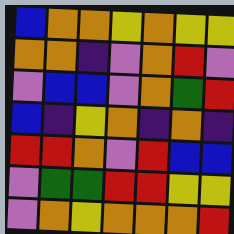[["blue", "orange", "orange", "yellow", "orange", "yellow", "yellow"], ["orange", "orange", "indigo", "violet", "orange", "red", "violet"], ["violet", "blue", "blue", "violet", "orange", "green", "red"], ["blue", "indigo", "yellow", "orange", "indigo", "orange", "indigo"], ["red", "red", "orange", "violet", "red", "blue", "blue"], ["violet", "green", "green", "red", "red", "yellow", "yellow"], ["violet", "orange", "yellow", "orange", "orange", "orange", "red"]]